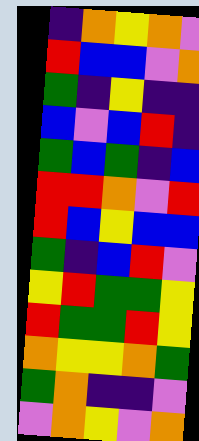[["indigo", "orange", "yellow", "orange", "violet"], ["red", "blue", "blue", "violet", "orange"], ["green", "indigo", "yellow", "indigo", "indigo"], ["blue", "violet", "blue", "red", "indigo"], ["green", "blue", "green", "indigo", "blue"], ["red", "red", "orange", "violet", "red"], ["red", "blue", "yellow", "blue", "blue"], ["green", "indigo", "blue", "red", "violet"], ["yellow", "red", "green", "green", "yellow"], ["red", "green", "green", "red", "yellow"], ["orange", "yellow", "yellow", "orange", "green"], ["green", "orange", "indigo", "indigo", "violet"], ["violet", "orange", "yellow", "violet", "orange"]]